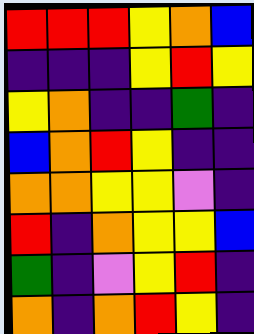[["red", "red", "red", "yellow", "orange", "blue"], ["indigo", "indigo", "indigo", "yellow", "red", "yellow"], ["yellow", "orange", "indigo", "indigo", "green", "indigo"], ["blue", "orange", "red", "yellow", "indigo", "indigo"], ["orange", "orange", "yellow", "yellow", "violet", "indigo"], ["red", "indigo", "orange", "yellow", "yellow", "blue"], ["green", "indigo", "violet", "yellow", "red", "indigo"], ["orange", "indigo", "orange", "red", "yellow", "indigo"]]